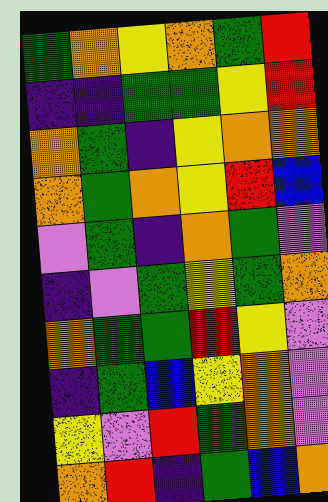[["green", "orange", "yellow", "orange", "green", "red"], ["indigo", "indigo", "green", "green", "yellow", "red"], ["orange", "green", "indigo", "yellow", "orange", "orange"], ["orange", "green", "orange", "yellow", "red", "blue"], ["violet", "green", "indigo", "orange", "green", "violet"], ["indigo", "violet", "green", "yellow", "green", "orange"], ["orange", "green", "green", "red", "yellow", "violet"], ["indigo", "green", "blue", "yellow", "orange", "violet"], ["yellow", "violet", "red", "green", "orange", "violet"], ["orange", "red", "indigo", "green", "blue", "orange"]]